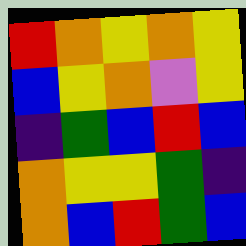[["red", "orange", "yellow", "orange", "yellow"], ["blue", "yellow", "orange", "violet", "yellow"], ["indigo", "green", "blue", "red", "blue"], ["orange", "yellow", "yellow", "green", "indigo"], ["orange", "blue", "red", "green", "blue"]]